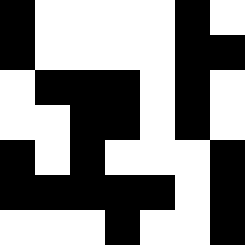[["black", "white", "white", "white", "white", "black", "white"], ["black", "white", "white", "white", "white", "black", "black"], ["white", "black", "black", "black", "white", "black", "white"], ["white", "white", "black", "black", "white", "black", "white"], ["black", "white", "black", "white", "white", "white", "black"], ["black", "black", "black", "black", "black", "white", "black"], ["white", "white", "white", "black", "white", "white", "black"]]